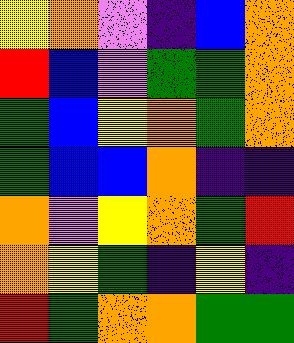[["yellow", "orange", "violet", "indigo", "blue", "orange"], ["red", "blue", "violet", "green", "green", "orange"], ["green", "blue", "yellow", "orange", "green", "orange"], ["green", "blue", "blue", "orange", "indigo", "indigo"], ["orange", "violet", "yellow", "orange", "green", "red"], ["orange", "yellow", "green", "indigo", "yellow", "indigo"], ["red", "green", "orange", "orange", "green", "green"]]